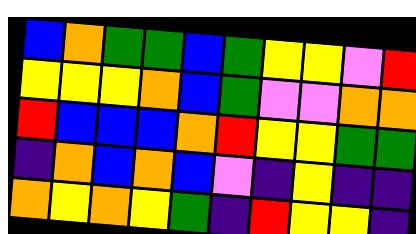[["blue", "orange", "green", "green", "blue", "green", "yellow", "yellow", "violet", "red"], ["yellow", "yellow", "yellow", "orange", "blue", "green", "violet", "violet", "orange", "orange"], ["red", "blue", "blue", "blue", "orange", "red", "yellow", "yellow", "green", "green"], ["indigo", "orange", "blue", "orange", "blue", "violet", "indigo", "yellow", "indigo", "indigo"], ["orange", "yellow", "orange", "yellow", "green", "indigo", "red", "yellow", "yellow", "indigo"]]